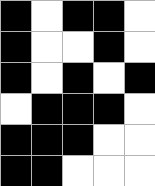[["black", "white", "black", "black", "white"], ["black", "white", "white", "black", "white"], ["black", "white", "black", "white", "black"], ["white", "black", "black", "black", "white"], ["black", "black", "black", "white", "white"], ["black", "black", "white", "white", "white"]]